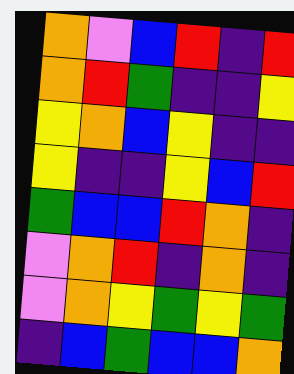[["orange", "violet", "blue", "red", "indigo", "red"], ["orange", "red", "green", "indigo", "indigo", "yellow"], ["yellow", "orange", "blue", "yellow", "indigo", "indigo"], ["yellow", "indigo", "indigo", "yellow", "blue", "red"], ["green", "blue", "blue", "red", "orange", "indigo"], ["violet", "orange", "red", "indigo", "orange", "indigo"], ["violet", "orange", "yellow", "green", "yellow", "green"], ["indigo", "blue", "green", "blue", "blue", "orange"]]